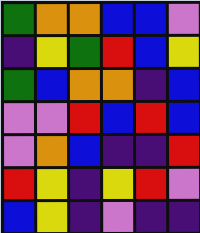[["green", "orange", "orange", "blue", "blue", "violet"], ["indigo", "yellow", "green", "red", "blue", "yellow"], ["green", "blue", "orange", "orange", "indigo", "blue"], ["violet", "violet", "red", "blue", "red", "blue"], ["violet", "orange", "blue", "indigo", "indigo", "red"], ["red", "yellow", "indigo", "yellow", "red", "violet"], ["blue", "yellow", "indigo", "violet", "indigo", "indigo"]]